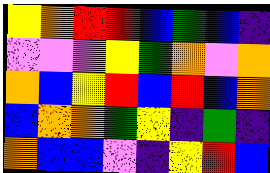[["yellow", "orange", "red", "red", "blue", "green", "blue", "indigo"], ["violet", "violet", "violet", "yellow", "green", "orange", "violet", "orange"], ["orange", "blue", "yellow", "red", "blue", "red", "blue", "orange"], ["blue", "orange", "orange", "green", "yellow", "indigo", "green", "indigo"], ["orange", "blue", "blue", "violet", "indigo", "yellow", "red", "blue"]]